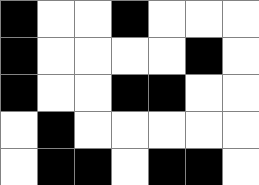[["black", "white", "white", "black", "white", "white", "white"], ["black", "white", "white", "white", "white", "black", "white"], ["black", "white", "white", "black", "black", "white", "white"], ["white", "black", "white", "white", "white", "white", "white"], ["white", "black", "black", "white", "black", "black", "white"]]